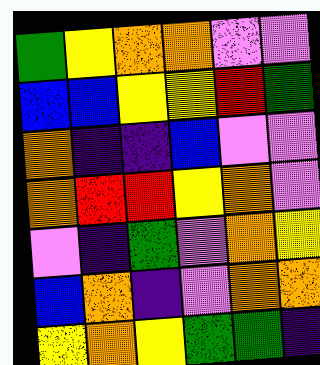[["green", "yellow", "orange", "orange", "violet", "violet"], ["blue", "blue", "yellow", "yellow", "red", "green"], ["orange", "indigo", "indigo", "blue", "violet", "violet"], ["orange", "red", "red", "yellow", "orange", "violet"], ["violet", "indigo", "green", "violet", "orange", "yellow"], ["blue", "orange", "indigo", "violet", "orange", "orange"], ["yellow", "orange", "yellow", "green", "green", "indigo"]]